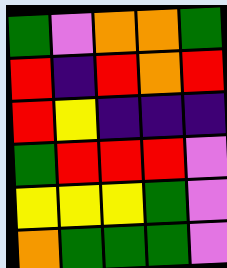[["green", "violet", "orange", "orange", "green"], ["red", "indigo", "red", "orange", "red"], ["red", "yellow", "indigo", "indigo", "indigo"], ["green", "red", "red", "red", "violet"], ["yellow", "yellow", "yellow", "green", "violet"], ["orange", "green", "green", "green", "violet"]]